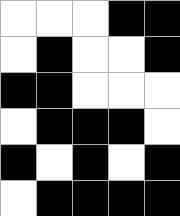[["white", "white", "white", "black", "black"], ["white", "black", "white", "white", "black"], ["black", "black", "white", "white", "white"], ["white", "black", "black", "black", "white"], ["black", "white", "black", "white", "black"], ["white", "black", "black", "black", "black"]]